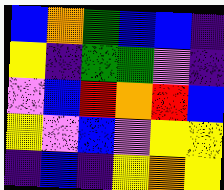[["blue", "orange", "green", "blue", "blue", "indigo"], ["yellow", "indigo", "green", "green", "violet", "indigo"], ["violet", "blue", "red", "orange", "red", "blue"], ["yellow", "violet", "blue", "violet", "yellow", "yellow"], ["indigo", "blue", "indigo", "yellow", "orange", "yellow"]]